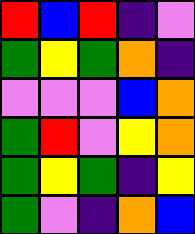[["red", "blue", "red", "indigo", "violet"], ["green", "yellow", "green", "orange", "indigo"], ["violet", "violet", "violet", "blue", "orange"], ["green", "red", "violet", "yellow", "orange"], ["green", "yellow", "green", "indigo", "yellow"], ["green", "violet", "indigo", "orange", "blue"]]